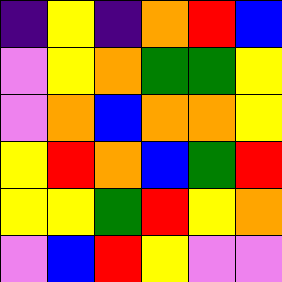[["indigo", "yellow", "indigo", "orange", "red", "blue"], ["violet", "yellow", "orange", "green", "green", "yellow"], ["violet", "orange", "blue", "orange", "orange", "yellow"], ["yellow", "red", "orange", "blue", "green", "red"], ["yellow", "yellow", "green", "red", "yellow", "orange"], ["violet", "blue", "red", "yellow", "violet", "violet"]]